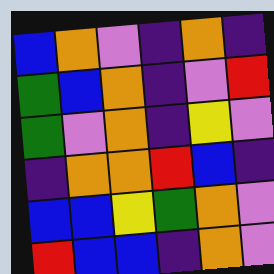[["blue", "orange", "violet", "indigo", "orange", "indigo"], ["green", "blue", "orange", "indigo", "violet", "red"], ["green", "violet", "orange", "indigo", "yellow", "violet"], ["indigo", "orange", "orange", "red", "blue", "indigo"], ["blue", "blue", "yellow", "green", "orange", "violet"], ["red", "blue", "blue", "indigo", "orange", "violet"]]